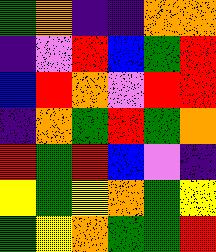[["green", "orange", "indigo", "indigo", "orange", "orange"], ["indigo", "violet", "red", "blue", "green", "red"], ["blue", "red", "orange", "violet", "red", "red"], ["indigo", "orange", "green", "red", "green", "orange"], ["red", "green", "red", "blue", "violet", "indigo"], ["yellow", "green", "yellow", "orange", "green", "yellow"], ["green", "yellow", "orange", "green", "green", "red"]]